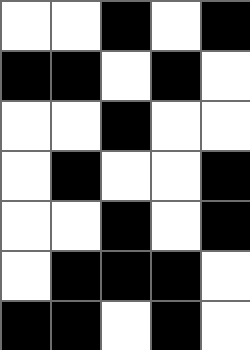[["white", "white", "black", "white", "black"], ["black", "black", "white", "black", "white"], ["white", "white", "black", "white", "white"], ["white", "black", "white", "white", "black"], ["white", "white", "black", "white", "black"], ["white", "black", "black", "black", "white"], ["black", "black", "white", "black", "white"]]